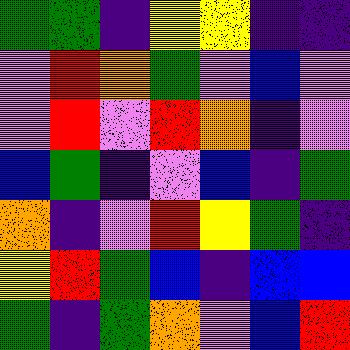[["green", "green", "indigo", "yellow", "yellow", "indigo", "indigo"], ["violet", "red", "orange", "green", "violet", "blue", "violet"], ["violet", "red", "violet", "red", "orange", "indigo", "violet"], ["blue", "green", "indigo", "violet", "blue", "indigo", "green"], ["orange", "indigo", "violet", "red", "yellow", "green", "indigo"], ["yellow", "red", "green", "blue", "indigo", "blue", "blue"], ["green", "indigo", "green", "orange", "violet", "blue", "red"]]